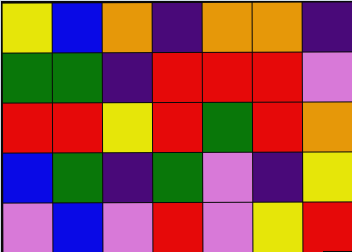[["yellow", "blue", "orange", "indigo", "orange", "orange", "indigo"], ["green", "green", "indigo", "red", "red", "red", "violet"], ["red", "red", "yellow", "red", "green", "red", "orange"], ["blue", "green", "indigo", "green", "violet", "indigo", "yellow"], ["violet", "blue", "violet", "red", "violet", "yellow", "red"]]